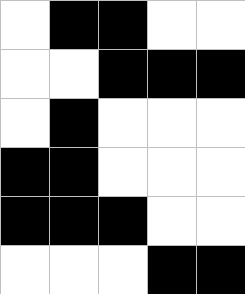[["white", "black", "black", "white", "white"], ["white", "white", "black", "black", "black"], ["white", "black", "white", "white", "white"], ["black", "black", "white", "white", "white"], ["black", "black", "black", "white", "white"], ["white", "white", "white", "black", "black"]]